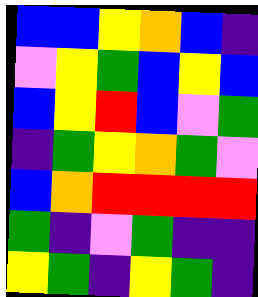[["blue", "blue", "yellow", "orange", "blue", "indigo"], ["violet", "yellow", "green", "blue", "yellow", "blue"], ["blue", "yellow", "red", "blue", "violet", "green"], ["indigo", "green", "yellow", "orange", "green", "violet"], ["blue", "orange", "red", "red", "red", "red"], ["green", "indigo", "violet", "green", "indigo", "indigo"], ["yellow", "green", "indigo", "yellow", "green", "indigo"]]